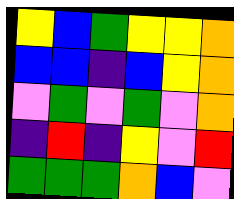[["yellow", "blue", "green", "yellow", "yellow", "orange"], ["blue", "blue", "indigo", "blue", "yellow", "orange"], ["violet", "green", "violet", "green", "violet", "orange"], ["indigo", "red", "indigo", "yellow", "violet", "red"], ["green", "green", "green", "orange", "blue", "violet"]]